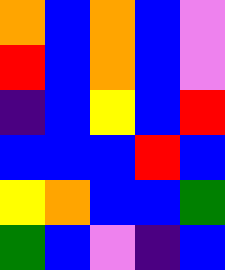[["orange", "blue", "orange", "blue", "violet"], ["red", "blue", "orange", "blue", "violet"], ["indigo", "blue", "yellow", "blue", "red"], ["blue", "blue", "blue", "red", "blue"], ["yellow", "orange", "blue", "blue", "green"], ["green", "blue", "violet", "indigo", "blue"]]